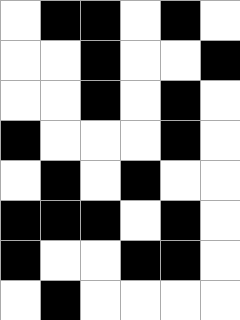[["white", "black", "black", "white", "black", "white"], ["white", "white", "black", "white", "white", "black"], ["white", "white", "black", "white", "black", "white"], ["black", "white", "white", "white", "black", "white"], ["white", "black", "white", "black", "white", "white"], ["black", "black", "black", "white", "black", "white"], ["black", "white", "white", "black", "black", "white"], ["white", "black", "white", "white", "white", "white"]]